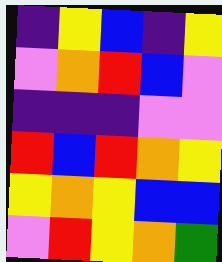[["indigo", "yellow", "blue", "indigo", "yellow"], ["violet", "orange", "red", "blue", "violet"], ["indigo", "indigo", "indigo", "violet", "violet"], ["red", "blue", "red", "orange", "yellow"], ["yellow", "orange", "yellow", "blue", "blue"], ["violet", "red", "yellow", "orange", "green"]]